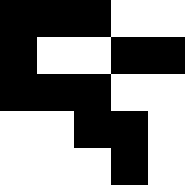[["black", "black", "black", "white", "white"], ["black", "white", "white", "black", "black"], ["black", "black", "black", "white", "white"], ["white", "white", "black", "black", "white"], ["white", "white", "white", "black", "white"]]